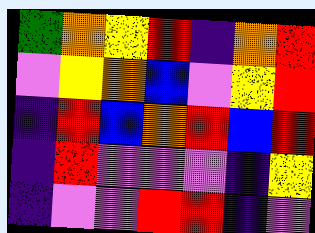[["green", "orange", "yellow", "red", "indigo", "orange", "red"], ["violet", "yellow", "orange", "blue", "violet", "yellow", "red"], ["indigo", "red", "blue", "orange", "red", "blue", "red"], ["indigo", "red", "violet", "violet", "violet", "indigo", "yellow"], ["indigo", "violet", "violet", "red", "red", "indigo", "violet"]]